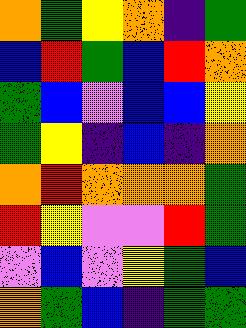[["orange", "green", "yellow", "orange", "indigo", "green"], ["blue", "red", "green", "blue", "red", "orange"], ["green", "blue", "violet", "blue", "blue", "yellow"], ["green", "yellow", "indigo", "blue", "indigo", "orange"], ["orange", "red", "orange", "orange", "orange", "green"], ["red", "yellow", "violet", "violet", "red", "green"], ["violet", "blue", "violet", "yellow", "green", "blue"], ["orange", "green", "blue", "indigo", "green", "green"]]